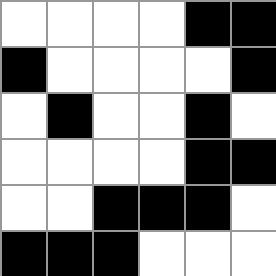[["white", "white", "white", "white", "black", "black"], ["black", "white", "white", "white", "white", "black"], ["white", "black", "white", "white", "black", "white"], ["white", "white", "white", "white", "black", "black"], ["white", "white", "black", "black", "black", "white"], ["black", "black", "black", "white", "white", "white"]]